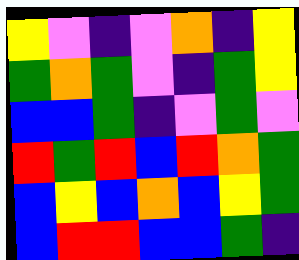[["yellow", "violet", "indigo", "violet", "orange", "indigo", "yellow"], ["green", "orange", "green", "violet", "indigo", "green", "yellow"], ["blue", "blue", "green", "indigo", "violet", "green", "violet"], ["red", "green", "red", "blue", "red", "orange", "green"], ["blue", "yellow", "blue", "orange", "blue", "yellow", "green"], ["blue", "red", "red", "blue", "blue", "green", "indigo"]]